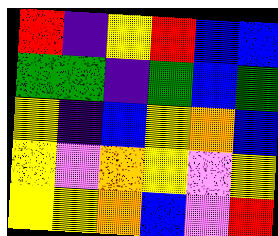[["red", "indigo", "yellow", "red", "blue", "blue"], ["green", "green", "indigo", "green", "blue", "green"], ["yellow", "indigo", "blue", "yellow", "orange", "blue"], ["yellow", "violet", "orange", "yellow", "violet", "yellow"], ["yellow", "yellow", "orange", "blue", "violet", "red"]]